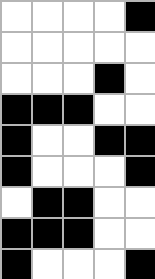[["white", "white", "white", "white", "black"], ["white", "white", "white", "white", "white"], ["white", "white", "white", "black", "white"], ["black", "black", "black", "white", "white"], ["black", "white", "white", "black", "black"], ["black", "white", "white", "white", "black"], ["white", "black", "black", "white", "white"], ["black", "black", "black", "white", "white"], ["black", "white", "white", "white", "black"]]